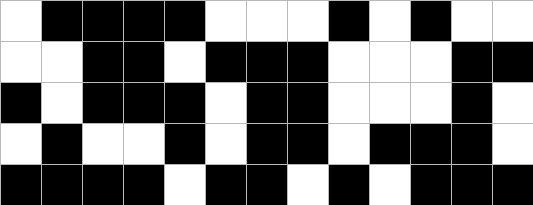[["white", "black", "black", "black", "black", "white", "white", "white", "black", "white", "black", "white", "white"], ["white", "white", "black", "black", "white", "black", "black", "black", "white", "white", "white", "black", "black"], ["black", "white", "black", "black", "black", "white", "black", "black", "white", "white", "white", "black", "white"], ["white", "black", "white", "white", "black", "white", "black", "black", "white", "black", "black", "black", "white"], ["black", "black", "black", "black", "white", "black", "black", "white", "black", "white", "black", "black", "black"]]